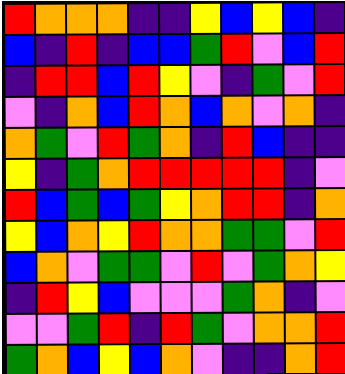[["red", "orange", "orange", "orange", "indigo", "indigo", "yellow", "blue", "yellow", "blue", "indigo"], ["blue", "indigo", "red", "indigo", "blue", "blue", "green", "red", "violet", "blue", "red"], ["indigo", "red", "red", "blue", "red", "yellow", "violet", "indigo", "green", "violet", "red"], ["violet", "indigo", "orange", "blue", "red", "orange", "blue", "orange", "violet", "orange", "indigo"], ["orange", "green", "violet", "red", "green", "orange", "indigo", "red", "blue", "indigo", "indigo"], ["yellow", "indigo", "green", "orange", "red", "red", "red", "red", "red", "indigo", "violet"], ["red", "blue", "green", "blue", "green", "yellow", "orange", "red", "red", "indigo", "orange"], ["yellow", "blue", "orange", "yellow", "red", "orange", "orange", "green", "green", "violet", "red"], ["blue", "orange", "violet", "green", "green", "violet", "red", "violet", "green", "orange", "yellow"], ["indigo", "red", "yellow", "blue", "violet", "violet", "violet", "green", "orange", "indigo", "violet"], ["violet", "violet", "green", "red", "indigo", "red", "green", "violet", "orange", "orange", "red"], ["green", "orange", "blue", "yellow", "blue", "orange", "violet", "indigo", "indigo", "orange", "red"]]